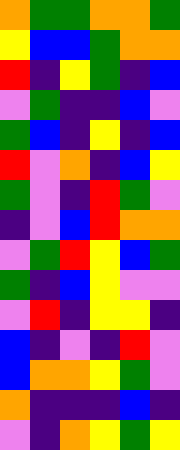[["orange", "green", "green", "orange", "orange", "green"], ["yellow", "blue", "blue", "green", "orange", "orange"], ["red", "indigo", "yellow", "green", "indigo", "blue"], ["violet", "green", "indigo", "indigo", "blue", "violet"], ["green", "blue", "indigo", "yellow", "indigo", "blue"], ["red", "violet", "orange", "indigo", "blue", "yellow"], ["green", "violet", "indigo", "red", "green", "violet"], ["indigo", "violet", "blue", "red", "orange", "orange"], ["violet", "green", "red", "yellow", "blue", "green"], ["green", "indigo", "blue", "yellow", "violet", "violet"], ["violet", "red", "indigo", "yellow", "yellow", "indigo"], ["blue", "indigo", "violet", "indigo", "red", "violet"], ["blue", "orange", "orange", "yellow", "green", "violet"], ["orange", "indigo", "indigo", "indigo", "blue", "indigo"], ["violet", "indigo", "orange", "yellow", "green", "yellow"]]